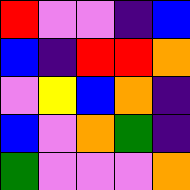[["red", "violet", "violet", "indigo", "blue"], ["blue", "indigo", "red", "red", "orange"], ["violet", "yellow", "blue", "orange", "indigo"], ["blue", "violet", "orange", "green", "indigo"], ["green", "violet", "violet", "violet", "orange"]]